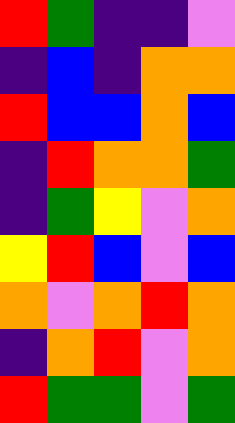[["red", "green", "indigo", "indigo", "violet"], ["indigo", "blue", "indigo", "orange", "orange"], ["red", "blue", "blue", "orange", "blue"], ["indigo", "red", "orange", "orange", "green"], ["indigo", "green", "yellow", "violet", "orange"], ["yellow", "red", "blue", "violet", "blue"], ["orange", "violet", "orange", "red", "orange"], ["indigo", "orange", "red", "violet", "orange"], ["red", "green", "green", "violet", "green"]]